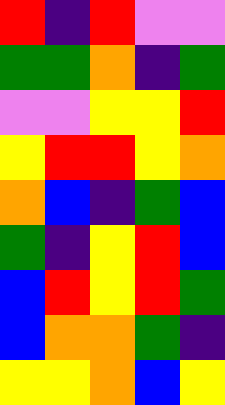[["red", "indigo", "red", "violet", "violet"], ["green", "green", "orange", "indigo", "green"], ["violet", "violet", "yellow", "yellow", "red"], ["yellow", "red", "red", "yellow", "orange"], ["orange", "blue", "indigo", "green", "blue"], ["green", "indigo", "yellow", "red", "blue"], ["blue", "red", "yellow", "red", "green"], ["blue", "orange", "orange", "green", "indigo"], ["yellow", "yellow", "orange", "blue", "yellow"]]